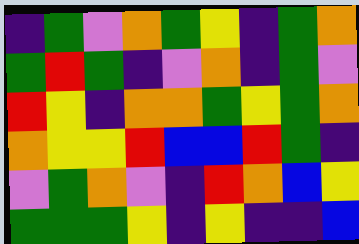[["indigo", "green", "violet", "orange", "green", "yellow", "indigo", "green", "orange"], ["green", "red", "green", "indigo", "violet", "orange", "indigo", "green", "violet"], ["red", "yellow", "indigo", "orange", "orange", "green", "yellow", "green", "orange"], ["orange", "yellow", "yellow", "red", "blue", "blue", "red", "green", "indigo"], ["violet", "green", "orange", "violet", "indigo", "red", "orange", "blue", "yellow"], ["green", "green", "green", "yellow", "indigo", "yellow", "indigo", "indigo", "blue"]]